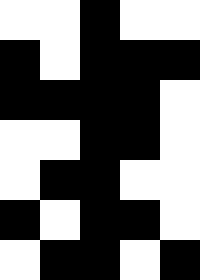[["white", "white", "black", "white", "white"], ["black", "white", "black", "black", "black"], ["black", "black", "black", "black", "white"], ["white", "white", "black", "black", "white"], ["white", "black", "black", "white", "white"], ["black", "white", "black", "black", "white"], ["white", "black", "black", "white", "black"]]